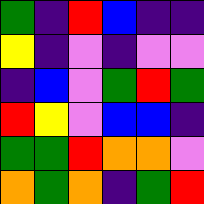[["green", "indigo", "red", "blue", "indigo", "indigo"], ["yellow", "indigo", "violet", "indigo", "violet", "violet"], ["indigo", "blue", "violet", "green", "red", "green"], ["red", "yellow", "violet", "blue", "blue", "indigo"], ["green", "green", "red", "orange", "orange", "violet"], ["orange", "green", "orange", "indigo", "green", "red"]]